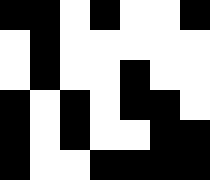[["black", "black", "white", "black", "white", "white", "black"], ["white", "black", "white", "white", "white", "white", "white"], ["white", "black", "white", "white", "black", "white", "white"], ["black", "white", "black", "white", "black", "black", "white"], ["black", "white", "black", "white", "white", "black", "black"], ["black", "white", "white", "black", "black", "black", "black"]]